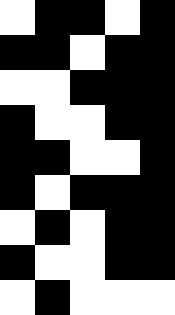[["white", "black", "black", "white", "black"], ["black", "black", "white", "black", "black"], ["white", "white", "black", "black", "black"], ["black", "white", "white", "black", "black"], ["black", "black", "white", "white", "black"], ["black", "white", "black", "black", "black"], ["white", "black", "white", "black", "black"], ["black", "white", "white", "black", "black"], ["white", "black", "white", "white", "white"]]